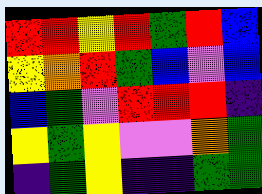[["red", "red", "yellow", "red", "green", "red", "blue"], ["yellow", "orange", "red", "green", "blue", "violet", "blue"], ["blue", "green", "violet", "red", "red", "red", "indigo"], ["yellow", "green", "yellow", "violet", "violet", "orange", "green"], ["indigo", "green", "yellow", "indigo", "indigo", "green", "green"]]